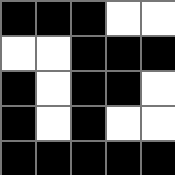[["black", "black", "black", "white", "white"], ["white", "white", "black", "black", "black"], ["black", "white", "black", "black", "white"], ["black", "white", "black", "white", "white"], ["black", "black", "black", "black", "black"]]